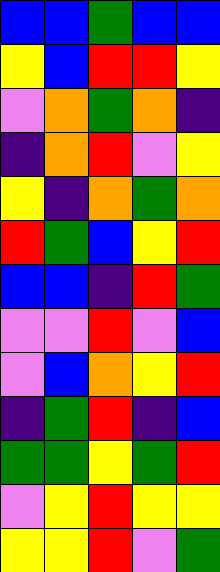[["blue", "blue", "green", "blue", "blue"], ["yellow", "blue", "red", "red", "yellow"], ["violet", "orange", "green", "orange", "indigo"], ["indigo", "orange", "red", "violet", "yellow"], ["yellow", "indigo", "orange", "green", "orange"], ["red", "green", "blue", "yellow", "red"], ["blue", "blue", "indigo", "red", "green"], ["violet", "violet", "red", "violet", "blue"], ["violet", "blue", "orange", "yellow", "red"], ["indigo", "green", "red", "indigo", "blue"], ["green", "green", "yellow", "green", "red"], ["violet", "yellow", "red", "yellow", "yellow"], ["yellow", "yellow", "red", "violet", "green"]]